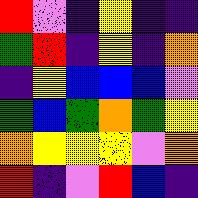[["red", "violet", "indigo", "yellow", "indigo", "indigo"], ["green", "red", "indigo", "yellow", "indigo", "orange"], ["indigo", "yellow", "blue", "blue", "blue", "violet"], ["green", "blue", "green", "orange", "green", "yellow"], ["orange", "yellow", "yellow", "yellow", "violet", "orange"], ["red", "indigo", "violet", "red", "blue", "indigo"]]